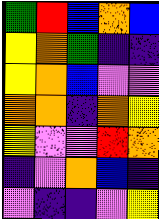[["green", "red", "blue", "orange", "blue"], ["yellow", "orange", "green", "indigo", "indigo"], ["yellow", "orange", "blue", "violet", "violet"], ["orange", "orange", "indigo", "orange", "yellow"], ["yellow", "violet", "violet", "red", "orange"], ["indigo", "violet", "orange", "blue", "indigo"], ["violet", "indigo", "indigo", "violet", "yellow"]]